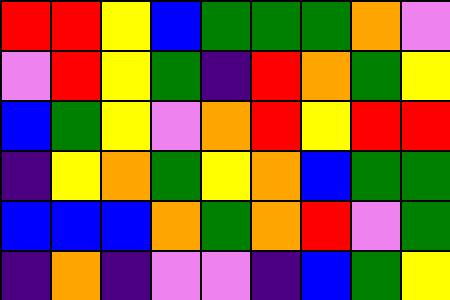[["red", "red", "yellow", "blue", "green", "green", "green", "orange", "violet"], ["violet", "red", "yellow", "green", "indigo", "red", "orange", "green", "yellow"], ["blue", "green", "yellow", "violet", "orange", "red", "yellow", "red", "red"], ["indigo", "yellow", "orange", "green", "yellow", "orange", "blue", "green", "green"], ["blue", "blue", "blue", "orange", "green", "orange", "red", "violet", "green"], ["indigo", "orange", "indigo", "violet", "violet", "indigo", "blue", "green", "yellow"]]